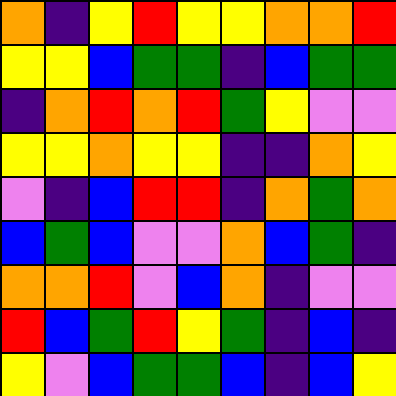[["orange", "indigo", "yellow", "red", "yellow", "yellow", "orange", "orange", "red"], ["yellow", "yellow", "blue", "green", "green", "indigo", "blue", "green", "green"], ["indigo", "orange", "red", "orange", "red", "green", "yellow", "violet", "violet"], ["yellow", "yellow", "orange", "yellow", "yellow", "indigo", "indigo", "orange", "yellow"], ["violet", "indigo", "blue", "red", "red", "indigo", "orange", "green", "orange"], ["blue", "green", "blue", "violet", "violet", "orange", "blue", "green", "indigo"], ["orange", "orange", "red", "violet", "blue", "orange", "indigo", "violet", "violet"], ["red", "blue", "green", "red", "yellow", "green", "indigo", "blue", "indigo"], ["yellow", "violet", "blue", "green", "green", "blue", "indigo", "blue", "yellow"]]